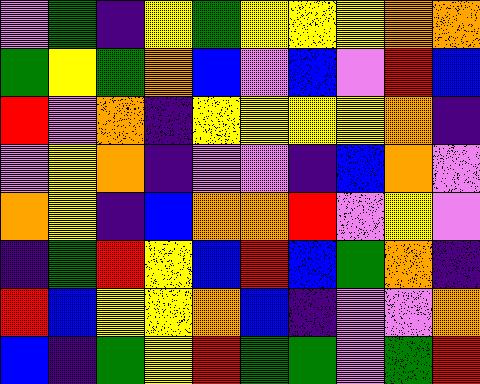[["violet", "green", "indigo", "yellow", "green", "yellow", "yellow", "yellow", "orange", "orange"], ["green", "yellow", "green", "orange", "blue", "violet", "blue", "violet", "red", "blue"], ["red", "violet", "orange", "indigo", "yellow", "yellow", "yellow", "yellow", "orange", "indigo"], ["violet", "yellow", "orange", "indigo", "violet", "violet", "indigo", "blue", "orange", "violet"], ["orange", "yellow", "indigo", "blue", "orange", "orange", "red", "violet", "yellow", "violet"], ["indigo", "green", "red", "yellow", "blue", "red", "blue", "green", "orange", "indigo"], ["red", "blue", "yellow", "yellow", "orange", "blue", "indigo", "violet", "violet", "orange"], ["blue", "indigo", "green", "yellow", "red", "green", "green", "violet", "green", "red"]]